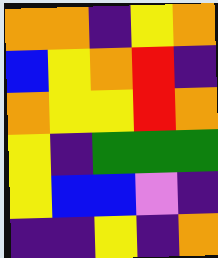[["orange", "orange", "indigo", "yellow", "orange"], ["blue", "yellow", "orange", "red", "indigo"], ["orange", "yellow", "yellow", "red", "orange"], ["yellow", "indigo", "green", "green", "green"], ["yellow", "blue", "blue", "violet", "indigo"], ["indigo", "indigo", "yellow", "indigo", "orange"]]